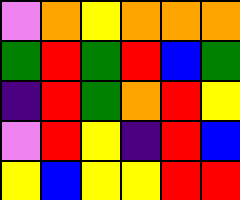[["violet", "orange", "yellow", "orange", "orange", "orange"], ["green", "red", "green", "red", "blue", "green"], ["indigo", "red", "green", "orange", "red", "yellow"], ["violet", "red", "yellow", "indigo", "red", "blue"], ["yellow", "blue", "yellow", "yellow", "red", "red"]]